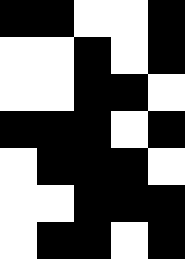[["black", "black", "white", "white", "black"], ["white", "white", "black", "white", "black"], ["white", "white", "black", "black", "white"], ["black", "black", "black", "white", "black"], ["white", "black", "black", "black", "white"], ["white", "white", "black", "black", "black"], ["white", "black", "black", "white", "black"]]